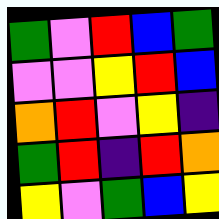[["green", "violet", "red", "blue", "green"], ["violet", "violet", "yellow", "red", "blue"], ["orange", "red", "violet", "yellow", "indigo"], ["green", "red", "indigo", "red", "orange"], ["yellow", "violet", "green", "blue", "yellow"]]